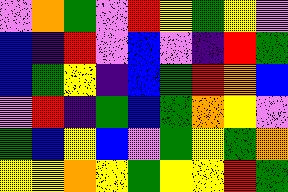[["violet", "orange", "green", "violet", "red", "yellow", "green", "yellow", "violet"], ["blue", "indigo", "red", "violet", "blue", "violet", "indigo", "red", "green"], ["blue", "green", "yellow", "indigo", "blue", "green", "red", "orange", "blue"], ["violet", "red", "indigo", "green", "blue", "green", "orange", "yellow", "violet"], ["green", "blue", "yellow", "blue", "violet", "green", "yellow", "green", "orange"], ["yellow", "yellow", "orange", "yellow", "green", "yellow", "yellow", "red", "green"]]